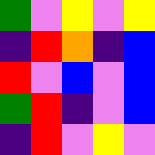[["green", "violet", "yellow", "violet", "yellow"], ["indigo", "red", "orange", "indigo", "blue"], ["red", "violet", "blue", "violet", "blue"], ["green", "red", "indigo", "violet", "blue"], ["indigo", "red", "violet", "yellow", "violet"]]